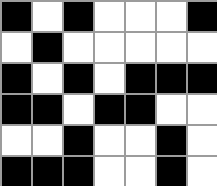[["black", "white", "black", "white", "white", "white", "black"], ["white", "black", "white", "white", "white", "white", "white"], ["black", "white", "black", "white", "black", "black", "black"], ["black", "black", "white", "black", "black", "white", "white"], ["white", "white", "black", "white", "white", "black", "white"], ["black", "black", "black", "white", "white", "black", "white"]]